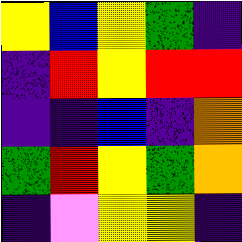[["yellow", "blue", "yellow", "green", "indigo"], ["indigo", "red", "yellow", "red", "red"], ["indigo", "indigo", "blue", "indigo", "orange"], ["green", "red", "yellow", "green", "orange"], ["indigo", "violet", "yellow", "yellow", "indigo"]]